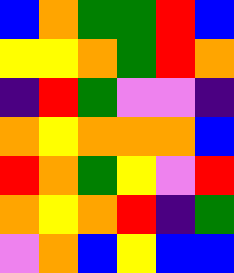[["blue", "orange", "green", "green", "red", "blue"], ["yellow", "yellow", "orange", "green", "red", "orange"], ["indigo", "red", "green", "violet", "violet", "indigo"], ["orange", "yellow", "orange", "orange", "orange", "blue"], ["red", "orange", "green", "yellow", "violet", "red"], ["orange", "yellow", "orange", "red", "indigo", "green"], ["violet", "orange", "blue", "yellow", "blue", "blue"]]